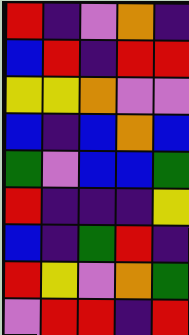[["red", "indigo", "violet", "orange", "indigo"], ["blue", "red", "indigo", "red", "red"], ["yellow", "yellow", "orange", "violet", "violet"], ["blue", "indigo", "blue", "orange", "blue"], ["green", "violet", "blue", "blue", "green"], ["red", "indigo", "indigo", "indigo", "yellow"], ["blue", "indigo", "green", "red", "indigo"], ["red", "yellow", "violet", "orange", "green"], ["violet", "red", "red", "indigo", "red"]]